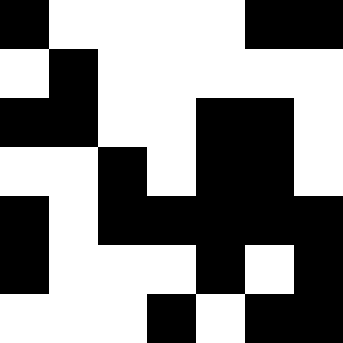[["black", "white", "white", "white", "white", "black", "black"], ["white", "black", "white", "white", "white", "white", "white"], ["black", "black", "white", "white", "black", "black", "white"], ["white", "white", "black", "white", "black", "black", "white"], ["black", "white", "black", "black", "black", "black", "black"], ["black", "white", "white", "white", "black", "white", "black"], ["white", "white", "white", "black", "white", "black", "black"]]